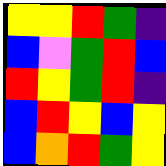[["yellow", "yellow", "red", "green", "indigo"], ["blue", "violet", "green", "red", "blue"], ["red", "yellow", "green", "red", "indigo"], ["blue", "red", "yellow", "blue", "yellow"], ["blue", "orange", "red", "green", "yellow"]]